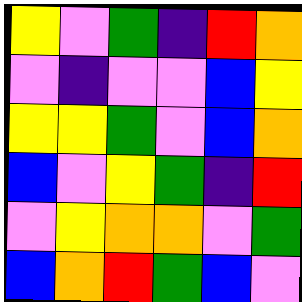[["yellow", "violet", "green", "indigo", "red", "orange"], ["violet", "indigo", "violet", "violet", "blue", "yellow"], ["yellow", "yellow", "green", "violet", "blue", "orange"], ["blue", "violet", "yellow", "green", "indigo", "red"], ["violet", "yellow", "orange", "orange", "violet", "green"], ["blue", "orange", "red", "green", "blue", "violet"]]